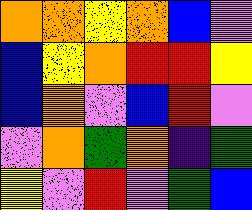[["orange", "orange", "yellow", "orange", "blue", "violet"], ["blue", "yellow", "orange", "red", "red", "yellow"], ["blue", "orange", "violet", "blue", "red", "violet"], ["violet", "orange", "green", "orange", "indigo", "green"], ["yellow", "violet", "red", "violet", "green", "blue"]]